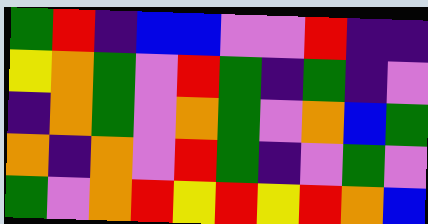[["green", "red", "indigo", "blue", "blue", "violet", "violet", "red", "indigo", "indigo"], ["yellow", "orange", "green", "violet", "red", "green", "indigo", "green", "indigo", "violet"], ["indigo", "orange", "green", "violet", "orange", "green", "violet", "orange", "blue", "green"], ["orange", "indigo", "orange", "violet", "red", "green", "indigo", "violet", "green", "violet"], ["green", "violet", "orange", "red", "yellow", "red", "yellow", "red", "orange", "blue"]]